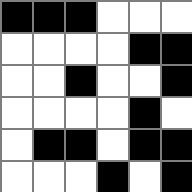[["black", "black", "black", "white", "white", "white"], ["white", "white", "white", "white", "black", "black"], ["white", "white", "black", "white", "white", "black"], ["white", "white", "white", "white", "black", "white"], ["white", "black", "black", "white", "black", "black"], ["white", "white", "white", "black", "white", "black"]]